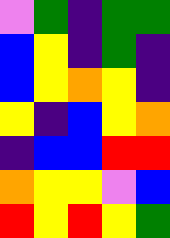[["violet", "green", "indigo", "green", "green"], ["blue", "yellow", "indigo", "green", "indigo"], ["blue", "yellow", "orange", "yellow", "indigo"], ["yellow", "indigo", "blue", "yellow", "orange"], ["indigo", "blue", "blue", "red", "red"], ["orange", "yellow", "yellow", "violet", "blue"], ["red", "yellow", "red", "yellow", "green"]]